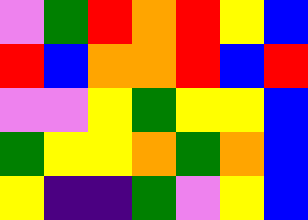[["violet", "green", "red", "orange", "red", "yellow", "blue"], ["red", "blue", "orange", "orange", "red", "blue", "red"], ["violet", "violet", "yellow", "green", "yellow", "yellow", "blue"], ["green", "yellow", "yellow", "orange", "green", "orange", "blue"], ["yellow", "indigo", "indigo", "green", "violet", "yellow", "blue"]]